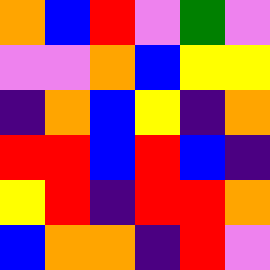[["orange", "blue", "red", "violet", "green", "violet"], ["violet", "violet", "orange", "blue", "yellow", "yellow"], ["indigo", "orange", "blue", "yellow", "indigo", "orange"], ["red", "red", "blue", "red", "blue", "indigo"], ["yellow", "red", "indigo", "red", "red", "orange"], ["blue", "orange", "orange", "indigo", "red", "violet"]]